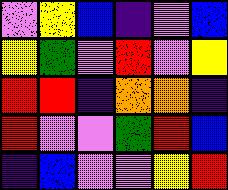[["violet", "yellow", "blue", "indigo", "violet", "blue"], ["yellow", "green", "violet", "red", "violet", "yellow"], ["red", "red", "indigo", "orange", "orange", "indigo"], ["red", "violet", "violet", "green", "red", "blue"], ["indigo", "blue", "violet", "violet", "yellow", "red"]]